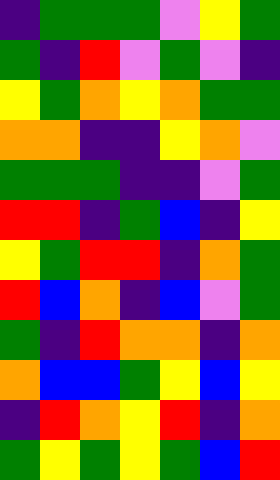[["indigo", "green", "green", "green", "violet", "yellow", "green"], ["green", "indigo", "red", "violet", "green", "violet", "indigo"], ["yellow", "green", "orange", "yellow", "orange", "green", "green"], ["orange", "orange", "indigo", "indigo", "yellow", "orange", "violet"], ["green", "green", "green", "indigo", "indigo", "violet", "green"], ["red", "red", "indigo", "green", "blue", "indigo", "yellow"], ["yellow", "green", "red", "red", "indigo", "orange", "green"], ["red", "blue", "orange", "indigo", "blue", "violet", "green"], ["green", "indigo", "red", "orange", "orange", "indigo", "orange"], ["orange", "blue", "blue", "green", "yellow", "blue", "yellow"], ["indigo", "red", "orange", "yellow", "red", "indigo", "orange"], ["green", "yellow", "green", "yellow", "green", "blue", "red"]]